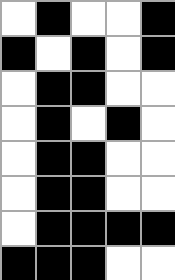[["white", "black", "white", "white", "black"], ["black", "white", "black", "white", "black"], ["white", "black", "black", "white", "white"], ["white", "black", "white", "black", "white"], ["white", "black", "black", "white", "white"], ["white", "black", "black", "white", "white"], ["white", "black", "black", "black", "black"], ["black", "black", "black", "white", "white"]]